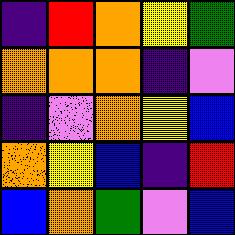[["indigo", "red", "orange", "yellow", "green"], ["orange", "orange", "orange", "indigo", "violet"], ["indigo", "violet", "orange", "yellow", "blue"], ["orange", "yellow", "blue", "indigo", "red"], ["blue", "orange", "green", "violet", "blue"]]